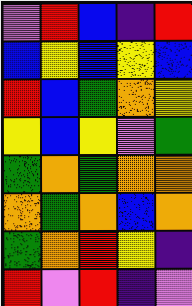[["violet", "red", "blue", "indigo", "red"], ["blue", "yellow", "blue", "yellow", "blue"], ["red", "blue", "green", "orange", "yellow"], ["yellow", "blue", "yellow", "violet", "green"], ["green", "orange", "green", "orange", "orange"], ["orange", "green", "orange", "blue", "orange"], ["green", "orange", "red", "yellow", "indigo"], ["red", "violet", "red", "indigo", "violet"]]